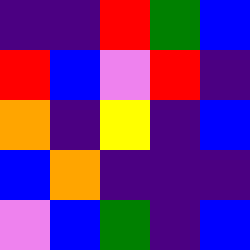[["indigo", "indigo", "red", "green", "blue"], ["red", "blue", "violet", "red", "indigo"], ["orange", "indigo", "yellow", "indigo", "blue"], ["blue", "orange", "indigo", "indigo", "indigo"], ["violet", "blue", "green", "indigo", "blue"]]